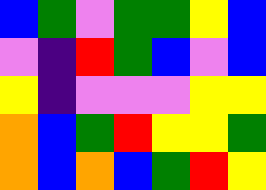[["blue", "green", "violet", "green", "green", "yellow", "blue"], ["violet", "indigo", "red", "green", "blue", "violet", "blue"], ["yellow", "indigo", "violet", "violet", "violet", "yellow", "yellow"], ["orange", "blue", "green", "red", "yellow", "yellow", "green"], ["orange", "blue", "orange", "blue", "green", "red", "yellow"]]